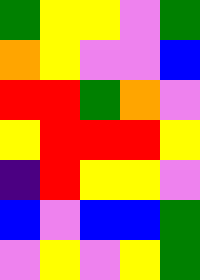[["green", "yellow", "yellow", "violet", "green"], ["orange", "yellow", "violet", "violet", "blue"], ["red", "red", "green", "orange", "violet"], ["yellow", "red", "red", "red", "yellow"], ["indigo", "red", "yellow", "yellow", "violet"], ["blue", "violet", "blue", "blue", "green"], ["violet", "yellow", "violet", "yellow", "green"]]